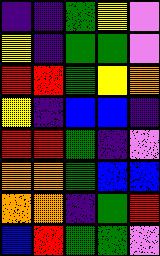[["indigo", "indigo", "green", "yellow", "violet"], ["yellow", "indigo", "green", "green", "violet"], ["red", "red", "green", "yellow", "orange"], ["yellow", "indigo", "blue", "blue", "indigo"], ["red", "red", "green", "indigo", "violet"], ["orange", "orange", "green", "blue", "blue"], ["orange", "orange", "indigo", "green", "red"], ["blue", "red", "green", "green", "violet"]]